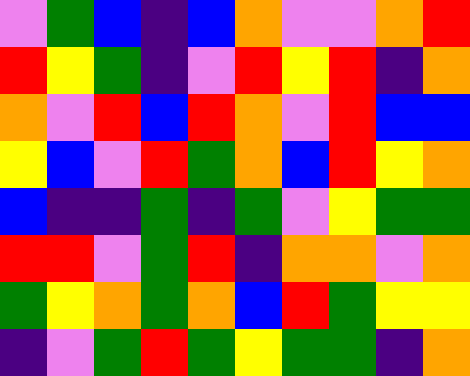[["violet", "green", "blue", "indigo", "blue", "orange", "violet", "violet", "orange", "red"], ["red", "yellow", "green", "indigo", "violet", "red", "yellow", "red", "indigo", "orange"], ["orange", "violet", "red", "blue", "red", "orange", "violet", "red", "blue", "blue"], ["yellow", "blue", "violet", "red", "green", "orange", "blue", "red", "yellow", "orange"], ["blue", "indigo", "indigo", "green", "indigo", "green", "violet", "yellow", "green", "green"], ["red", "red", "violet", "green", "red", "indigo", "orange", "orange", "violet", "orange"], ["green", "yellow", "orange", "green", "orange", "blue", "red", "green", "yellow", "yellow"], ["indigo", "violet", "green", "red", "green", "yellow", "green", "green", "indigo", "orange"]]